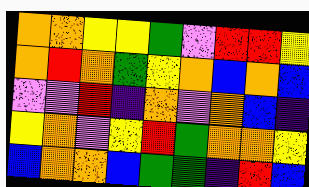[["orange", "orange", "yellow", "yellow", "green", "violet", "red", "red", "yellow"], ["orange", "red", "orange", "green", "yellow", "orange", "blue", "orange", "blue"], ["violet", "violet", "red", "indigo", "orange", "violet", "orange", "blue", "indigo"], ["yellow", "orange", "violet", "yellow", "red", "green", "orange", "orange", "yellow"], ["blue", "orange", "orange", "blue", "green", "green", "indigo", "red", "blue"]]